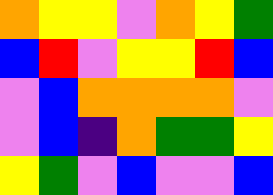[["orange", "yellow", "yellow", "violet", "orange", "yellow", "green"], ["blue", "red", "violet", "yellow", "yellow", "red", "blue"], ["violet", "blue", "orange", "orange", "orange", "orange", "violet"], ["violet", "blue", "indigo", "orange", "green", "green", "yellow"], ["yellow", "green", "violet", "blue", "violet", "violet", "blue"]]